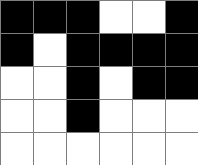[["black", "black", "black", "white", "white", "black"], ["black", "white", "black", "black", "black", "black"], ["white", "white", "black", "white", "black", "black"], ["white", "white", "black", "white", "white", "white"], ["white", "white", "white", "white", "white", "white"]]